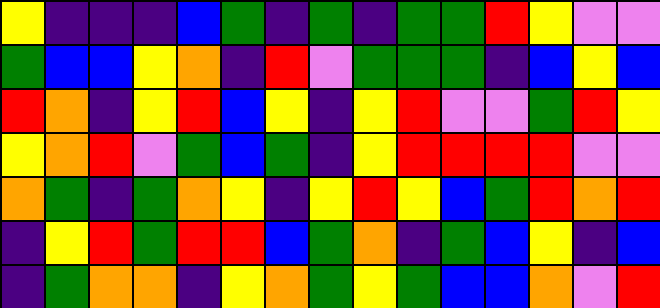[["yellow", "indigo", "indigo", "indigo", "blue", "green", "indigo", "green", "indigo", "green", "green", "red", "yellow", "violet", "violet"], ["green", "blue", "blue", "yellow", "orange", "indigo", "red", "violet", "green", "green", "green", "indigo", "blue", "yellow", "blue"], ["red", "orange", "indigo", "yellow", "red", "blue", "yellow", "indigo", "yellow", "red", "violet", "violet", "green", "red", "yellow"], ["yellow", "orange", "red", "violet", "green", "blue", "green", "indigo", "yellow", "red", "red", "red", "red", "violet", "violet"], ["orange", "green", "indigo", "green", "orange", "yellow", "indigo", "yellow", "red", "yellow", "blue", "green", "red", "orange", "red"], ["indigo", "yellow", "red", "green", "red", "red", "blue", "green", "orange", "indigo", "green", "blue", "yellow", "indigo", "blue"], ["indigo", "green", "orange", "orange", "indigo", "yellow", "orange", "green", "yellow", "green", "blue", "blue", "orange", "violet", "red"]]